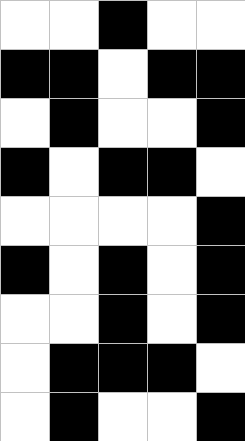[["white", "white", "black", "white", "white"], ["black", "black", "white", "black", "black"], ["white", "black", "white", "white", "black"], ["black", "white", "black", "black", "white"], ["white", "white", "white", "white", "black"], ["black", "white", "black", "white", "black"], ["white", "white", "black", "white", "black"], ["white", "black", "black", "black", "white"], ["white", "black", "white", "white", "black"]]